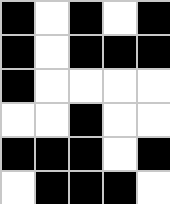[["black", "white", "black", "white", "black"], ["black", "white", "black", "black", "black"], ["black", "white", "white", "white", "white"], ["white", "white", "black", "white", "white"], ["black", "black", "black", "white", "black"], ["white", "black", "black", "black", "white"]]